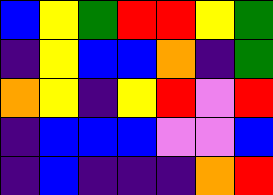[["blue", "yellow", "green", "red", "red", "yellow", "green"], ["indigo", "yellow", "blue", "blue", "orange", "indigo", "green"], ["orange", "yellow", "indigo", "yellow", "red", "violet", "red"], ["indigo", "blue", "blue", "blue", "violet", "violet", "blue"], ["indigo", "blue", "indigo", "indigo", "indigo", "orange", "red"]]